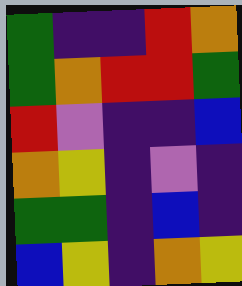[["green", "indigo", "indigo", "red", "orange"], ["green", "orange", "red", "red", "green"], ["red", "violet", "indigo", "indigo", "blue"], ["orange", "yellow", "indigo", "violet", "indigo"], ["green", "green", "indigo", "blue", "indigo"], ["blue", "yellow", "indigo", "orange", "yellow"]]